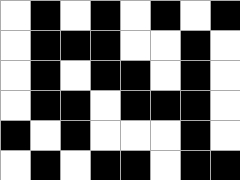[["white", "black", "white", "black", "white", "black", "white", "black"], ["white", "black", "black", "black", "white", "white", "black", "white"], ["white", "black", "white", "black", "black", "white", "black", "white"], ["white", "black", "black", "white", "black", "black", "black", "white"], ["black", "white", "black", "white", "white", "white", "black", "white"], ["white", "black", "white", "black", "black", "white", "black", "black"]]